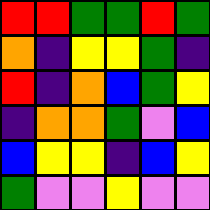[["red", "red", "green", "green", "red", "green"], ["orange", "indigo", "yellow", "yellow", "green", "indigo"], ["red", "indigo", "orange", "blue", "green", "yellow"], ["indigo", "orange", "orange", "green", "violet", "blue"], ["blue", "yellow", "yellow", "indigo", "blue", "yellow"], ["green", "violet", "violet", "yellow", "violet", "violet"]]